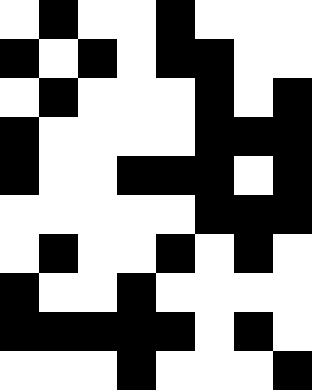[["white", "black", "white", "white", "black", "white", "white", "white"], ["black", "white", "black", "white", "black", "black", "white", "white"], ["white", "black", "white", "white", "white", "black", "white", "black"], ["black", "white", "white", "white", "white", "black", "black", "black"], ["black", "white", "white", "black", "black", "black", "white", "black"], ["white", "white", "white", "white", "white", "black", "black", "black"], ["white", "black", "white", "white", "black", "white", "black", "white"], ["black", "white", "white", "black", "white", "white", "white", "white"], ["black", "black", "black", "black", "black", "white", "black", "white"], ["white", "white", "white", "black", "white", "white", "white", "black"]]